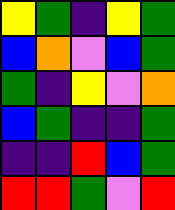[["yellow", "green", "indigo", "yellow", "green"], ["blue", "orange", "violet", "blue", "green"], ["green", "indigo", "yellow", "violet", "orange"], ["blue", "green", "indigo", "indigo", "green"], ["indigo", "indigo", "red", "blue", "green"], ["red", "red", "green", "violet", "red"]]